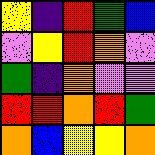[["yellow", "indigo", "red", "green", "blue"], ["violet", "yellow", "red", "orange", "violet"], ["green", "indigo", "orange", "violet", "violet"], ["red", "red", "orange", "red", "green"], ["orange", "blue", "yellow", "yellow", "orange"]]